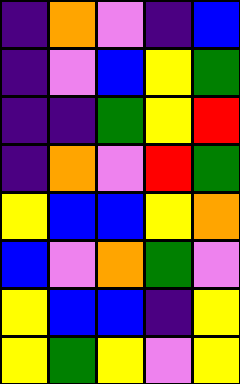[["indigo", "orange", "violet", "indigo", "blue"], ["indigo", "violet", "blue", "yellow", "green"], ["indigo", "indigo", "green", "yellow", "red"], ["indigo", "orange", "violet", "red", "green"], ["yellow", "blue", "blue", "yellow", "orange"], ["blue", "violet", "orange", "green", "violet"], ["yellow", "blue", "blue", "indigo", "yellow"], ["yellow", "green", "yellow", "violet", "yellow"]]